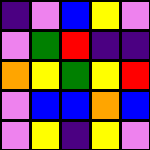[["indigo", "violet", "blue", "yellow", "violet"], ["violet", "green", "red", "indigo", "indigo"], ["orange", "yellow", "green", "yellow", "red"], ["violet", "blue", "blue", "orange", "blue"], ["violet", "yellow", "indigo", "yellow", "violet"]]